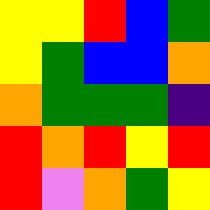[["yellow", "yellow", "red", "blue", "green"], ["yellow", "green", "blue", "blue", "orange"], ["orange", "green", "green", "green", "indigo"], ["red", "orange", "red", "yellow", "red"], ["red", "violet", "orange", "green", "yellow"]]